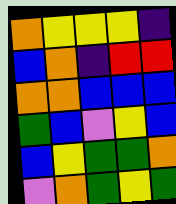[["orange", "yellow", "yellow", "yellow", "indigo"], ["blue", "orange", "indigo", "red", "red"], ["orange", "orange", "blue", "blue", "blue"], ["green", "blue", "violet", "yellow", "blue"], ["blue", "yellow", "green", "green", "orange"], ["violet", "orange", "green", "yellow", "green"]]